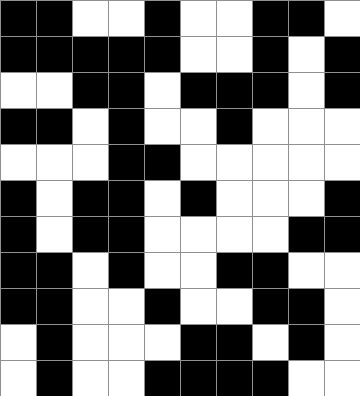[["black", "black", "white", "white", "black", "white", "white", "black", "black", "white"], ["black", "black", "black", "black", "black", "white", "white", "black", "white", "black"], ["white", "white", "black", "black", "white", "black", "black", "black", "white", "black"], ["black", "black", "white", "black", "white", "white", "black", "white", "white", "white"], ["white", "white", "white", "black", "black", "white", "white", "white", "white", "white"], ["black", "white", "black", "black", "white", "black", "white", "white", "white", "black"], ["black", "white", "black", "black", "white", "white", "white", "white", "black", "black"], ["black", "black", "white", "black", "white", "white", "black", "black", "white", "white"], ["black", "black", "white", "white", "black", "white", "white", "black", "black", "white"], ["white", "black", "white", "white", "white", "black", "black", "white", "black", "white"], ["white", "black", "white", "white", "black", "black", "black", "black", "white", "white"]]